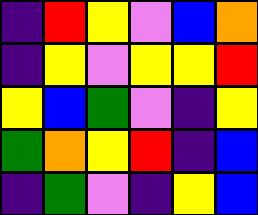[["indigo", "red", "yellow", "violet", "blue", "orange"], ["indigo", "yellow", "violet", "yellow", "yellow", "red"], ["yellow", "blue", "green", "violet", "indigo", "yellow"], ["green", "orange", "yellow", "red", "indigo", "blue"], ["indigo", "green", "violet", "indigo", "yellow", "blue"]]